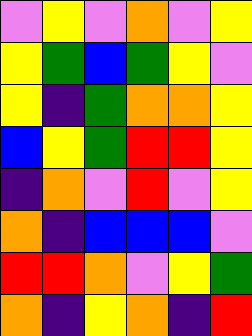[["violet", "yellow", "violet", "orange", "violet", "yellow"], ["yellow", "green", "blue", "green", "yellow", "violet"], ["yellow", "indigo", "green", "orange", "orange", "yellow"], ["blue", "yellow", "green", "red", "red", "yellow"], ["indigo", "orange", "violet", "red", "violet", "yellow"], ["orange", "indigo", "blue", "blue", "blue", "violet"], ["red", "red", "orange", "violet", "yellow", "green"], ["orange", "indigo", "yellow", "orange", "indigo", "red"]]